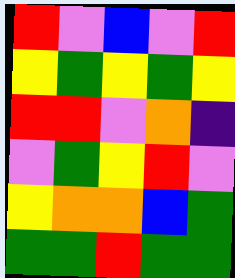[["red", "violet", "blue", "violet", "red"], ["yellow", "green", "yellow", "green", "yellow"], ["red", "red", "violet", "orange", "indigo"], ["violet", "green", "yellow", "red", "violet"], ["yellow", "orange", "orange", "blue", "green"], ["green", "green", "red", "green", "green"]]